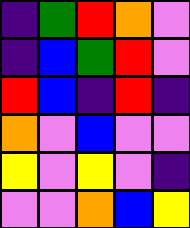[["indigo", "green", "red", "orange", "violet"], ["indigo", "blue", "green", "red", "violet"], ["red", "blue", "indigo", "red", "indigo"], ["orange", "violet", "blue", "violet", "violet"], ["yellow", "violet", "yellow", "violet", "indigo"], ["violet", "violet", "orange", "blue", "yellow"]]